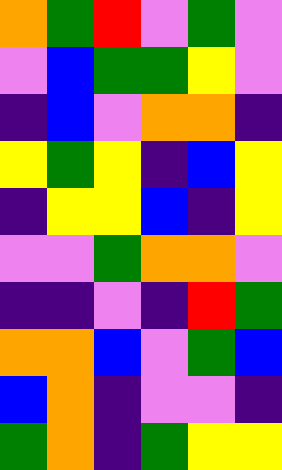[["orange", "green", "red", "violet", "green", "violet"], ["violet", "blue", "green", "green", "yellow", "violet"], ["indigo", "blue", "violet", "orange", "orange", "indigo"], ["yellow", "green", "yellow", "indigo", "blue", "yellow"], ["indigo", "yellow", "yellow", "blue", "indigo", "yellow"], ["violet", "violet", "green", "orange", "orange", "violet"], ["indigo", "indigo", "violet", "indigo", "red", "green"], ["orange", "orange", "blue", "violet", "green", "blue"], ["blue", "orange", "indigo", "violet", "violet", "indigo"], ["green", "orange", "indigo", "green", "yellow", "yellow"]]